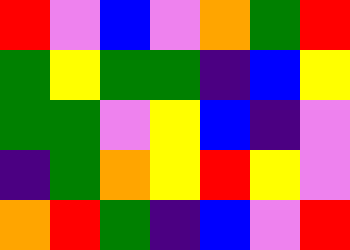[["red", "violet", "blue", "violet", "orange", "green", "red"], ["green", "yellow", "green", "green", "indigo", "blue", "yellow"], ["green", "green", "violet", "yellow", "blue", "indigo", "violet"], ["indigo", "green", "orange", "yellow", "red", "yellow", "violet"], ["orange", "red", "green", "indigo", "blue", "violet", "red"]]